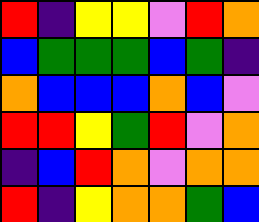[["red", "indigo", "yellow", "yellow", "violet", "red", "orange"], ["blue", "green", "green", "green", "blue", "green", "indigo"], ["orange", "blue", "blue", "blue", "orange", "blue", "violet"], ["red", "red", "yellow", "green", "red", "violet", "orange"], ["indigo", "blue", "red", "orange", "violet", "orange", "orange"], ["red", "indigo", "yellow", "orange", "orange", "green", "blue"]]